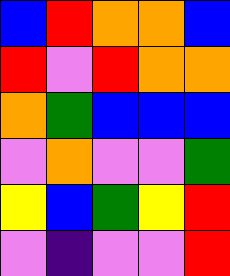[["blue", "red", "orange", "orange", "blue"], ["red", "violet", "red", "orange", "orange"], ["orange", "green", "blue", "blue", "blue"], ["violet", "orange", "violet", "violet", "green"], ["yellow", "blue", "green", "yellow", "red"], ["violet", "indigo", "violet", "violet", "red"]]